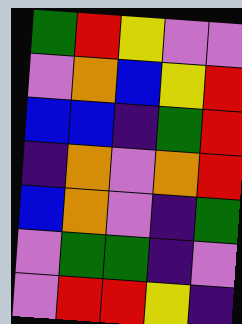[["green", "red", "yellow", "violet", "violet"], ["violet", "orange", "blue", "yellow", "red"], ["blue", "blue", "indigo", "green", "red"], ["indigo", "orange", "violet", "orange", "red"], ["blue", "orange", "violet", "indigo", "green"], ["violet", "green", "green", "indigo", "violet"], ["violet", "red", "red", "yellow", "indigo"]]